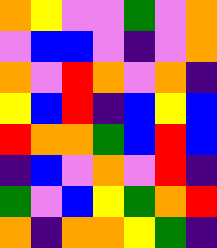[["orange", "yellow", "violet", "violet", "green", "violet", "orange"], ["violet", "blue", "blue", "violet", "indigo", "violet", "orange"], ["orange", "violet", "red", "orange", "violet", "orange", "indigo"], ["yellow", "blue", "red", "indigo", "blue", "yellow", "blue"], ["red", "orange", "orange", "green", "blue", "red", "blue"], ["indigo", "blue", "violet", "orange", "violet", "red", "indigo"], ["green", "violet", "blue", "yellow", "green", "orange", "red"], ["orange", "indigo", "orange", "orange", "yellow", "green", "indigo"]]